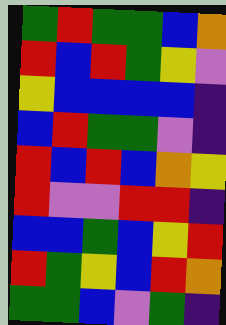[["green", "red", "green", "green", "blue", "orange"], ["red", "blue", "red", "green", "yellow", "violet"], ["yellow", "blue", "blue", "blue", "blue", "indigo"], ["blue", "red", "green", "green", "violet", "indigo"], ["red", "blue", "red", "blue", "orange", "yellow"], ["red", "violet", "violet", "red", "red", "indigo"], ["blue", "blue", "green", "blue", "yellow", "red"], ["red", "green", "yellow", "blue", "red", "orange"], ["green", "green", "blue", "violet", "green", "indigo"]]